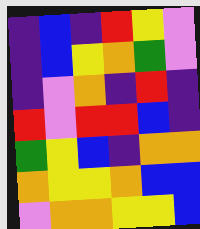[["indigo", "blue", "indigo", "red", "yellow", "violet"], ["indigo", "blue", "yellow", "orange", "green", "violet"], ["indigo", "violet", "orange", "indigo", "red", "indigo"], ["red", "violet", "red", "red", "blue", "indigo"], ["green", "yellow", "blue", "indigo", "orange", "orange"], ["orange", "yellow", "yellow", "orange", "blue", "blue"], ["violet", "orange", "orange", "yellow", "yellow", "blue"]]